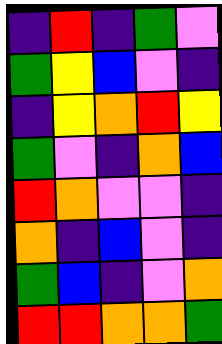[["indigo", "red", "indigo", "green", "violet"], ["green", "yellow", "blue", "violet", "indigo"], ["indigo", "yellow", "orange", "red", "yellow"], ["green", "violet", "indigo", "orange", "blue"], ["red", "orange", "violet", "violet", "indigo"], ["orange", "indigo", "blue", "violet", "indigo"], ["green", "blue", "indigo", "violet", "orange"], ["red", "red", "orange", "orange", "green"]]